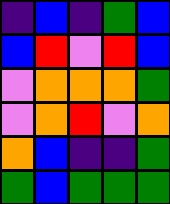[["indigo", "blue", "indigo", "green", "blue"], ["blue", "red", "violet", "red", "blue"], ["violet", "orange", "orange", "orange", "green"], ["violet", "orange", "red", "violet", "orange"], ["orange", "blue", "indigo", "indigo", "green"], ["green", "blue", "green", "green", "green"]]